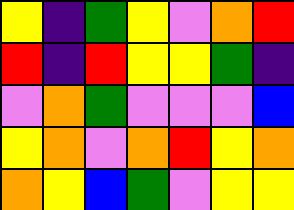[["yellow", "indigo", "green", "yellow", "violet", "orange", "red"], ["red", "indigo", "red", "yellow", "yellow", "green", "indigo"], ["violet", "orange", "green", "violet", "violet", "violet", "blue"], ["yellow", "orange", "violet", "orange", "red", "yellow", "orange"], ["orange", "yellow", "blue", "green", "violet", "yellow", "yellow"]]